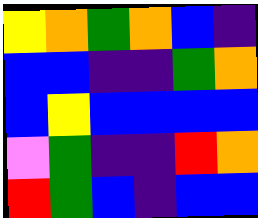[["yellow", "orange", "green", "orange", "blue", "indigo"], ["blue", "blue", "indigo", "indigo", "green", "orange"], ["blue", "yellow", "blue", "blue", "blue", "blue"], ["violet", "green", "indigo", "indigo", "red", "orange"], ["red", "green", "blue", "indigo", "blue", "blue"]]